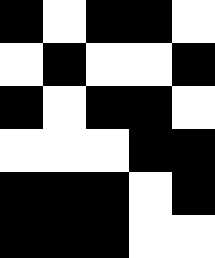[["black", "white", "black", "black", "white"], ["white", "black", "white", "white", "black"], ["black", "white", "black", "black", "white"], ["white", "white", "white", "black", "black"], ["black", "black", "black", "white", "black"], ["black", "black", "black", "white", "white"]]